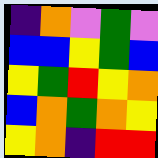[["indigo", "orange", "violet", "green", "violet"], ["blue", "blue", "yellow", "green", "blue"], ["yellow", "green", "red", "yellow", "orange"], ["blue", "orange", "green", "orange", "yellow"], ["yellow", "orange", "indigo", "red", "red"]]